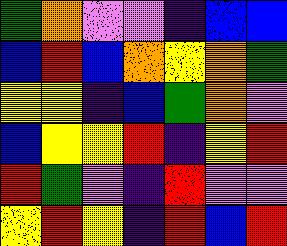[["green", "orange", "violet", "violet", "indigo", "blue", "blue"], ["blue", "red", "blue", "orange", "yellow", "orange", "green"], ["yellow", "yellow", "indigo", "blue", "green", "orange", "violet"], ["blue", "yellow", "yellow", "red", "indigo", "yellow", "red"], ["red", "green", "violet", "indigo", "red", "violet", "violet"], ["yellow", "red", "yellow", "indigo", "red", "blue", "red"]]